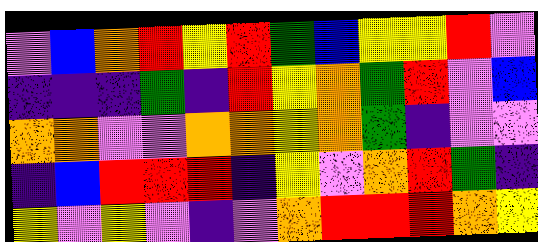[["violet", "blue", "orange", "red", "yellow", "red", "green", "blue", "yellow", "yellow", "red", "violet"], ["indigo", "indigo", "indigo", "green", "indigo", "red", "yellow", "orange", "green", "red", "violet", "blue"], ["orange", "orange", "violet", "violet", "orange", "orange", "yellow", "orange", "green", "indigo", "violet", "violet"], ["indigo", "blue", "red", "red", "red", "indigo", "yellow", "violet", "orange", "red", "green", "indigo"], ["yellow", "violet", "yellow", "violet", "indigo", "violet", "orange", "red", "red", "red", "orange", "yellow"]]